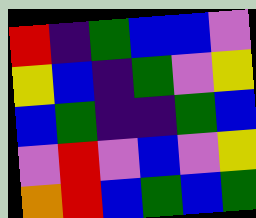[["red", "indigo", "green", "blue", "blue", "violet"], ["yellow", "blue", "indigo", "green", "violet", "yellow"], ["blue", "green", "indigo", "indigo", "green", "blue"], ["violet", "red", "violet", "blue", "violet", "yellow"], ["orange", "red", "blue", "green", "blue", "green"]]